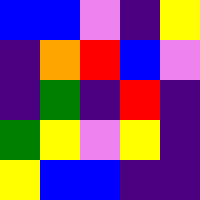[["blue", "blue", "violet", "indigo", "yellow"], ["indigo", "orange", "red", "blue", "violet"], ["indigo", "green", "indigo", "red", "indigo"], ["green", "yellow", "violet", "yellow", "indigo"], ["yellow", "blue", "blue", "indigo", "indigo"]]